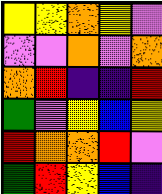[["yellow", "yellow", "orange", "yellow", "violet"], ["violet", "violet", "orange", "violet", "orange"], ["orange", "red", "indigo", "indigo", "red"], ["green", "violet", "yellow", "blue", "yellow"], ["red", "orange", "orange", "red", "violet"], ["green", "red", "yellow", "blue", "indigo"]]